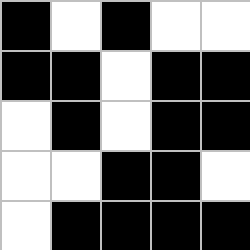[["black", "white", "black", "white", "white"], ["black", "black", "white", "black", "black"], ["white", "black", "white", "black", "black"], ["white", "white", "black", "black", "white"], ["white", "black", "black", "black", "black"]]